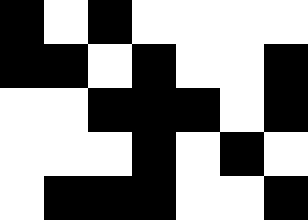[["black", "white", "black", "white", "white", "white", "white"], ["black", "black", "white", "black", "white", "white", "black"], ["white", "white", "black", "black", "black", "white", "black"], ["white", "white", "white", "black", "white", "black", "white"], ["white", "black", "black", "black", "white", "white", "black"]]